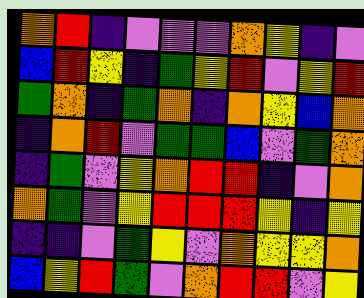[["orange", "red", "indigo", "violet", "violet", "violet", "orange", "yellow", "indigo", "violet"], ["blue", "red", "yellow", "indigo", "green", "yellow", "red", "violet", "yellow", "red"], ["green", "orange", "indigo", "green", "orange", "indigo", "orange", "yellow", "blue", "orange"], ["indigo", "orange", "red", "violet", "green", "green", "blue", "violet", "green", "orange"], ["indigo", "green", "violet", "yellow", "orange", "red", "red", "indigo", "violet", "orange"], ["orange", "green", "violet", "yellow", "red", "red", "red", "yellow", "indigo", "yellow"], ["indigo", "indigo", "violet", "green", "yellow", "violet", "orange", "yellow", "yellow", "orange"], ["blue", "yellow", "red", "green", "violet", "orange", "red", "red", "violet", "yellow"]]